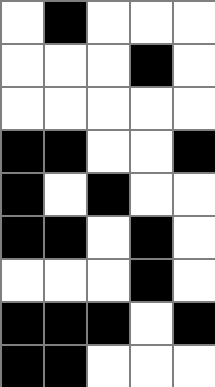[["white", "black", "white", "white", "white"], ["white", "white", "white", "black", "white"], ["white", "white", "white", "white", "white"], ["black", "black", "white", "white", "black"], ["black", "white", "black", "white", "white"], ["black", "black", "white", "black", "white"], ["white", "white", "white", "black", "white"], ["black", "black", "black", "white", "black"], ["black", "black", "white", "white", "white"]]